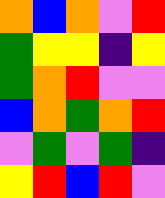[["orange", "blue", "orange", "violet", "red"], ["green", "yellow", "yellow", "indigo", "yellow"], ["green", "orange", "red", "violet", "violet"], ["blue", "orange", "green", "orange", "red"], ["violet", "green", "violet", "green", "indigo"], ["yellow", "red", "blue", "red", "violet"]]